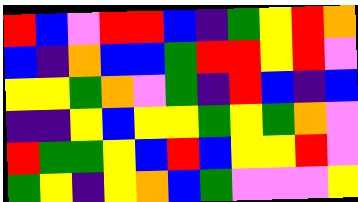[["red", "blue", "violet", "red", "red", "blue", "indigo", "green", "yellow", "red", "orange"], ["blue", "indigo", "orange", "blue", "blue", "green", "red", "red", "yellow", "red", "violet"], ["yellow", "yellow", "green", "orange", "violet", "green", "indigo", "red", "blue", "indigo", "blue"], ["indigo", "indigo", "yellow", "blue", "yellow", "yellow", "green", "yellow", "green", "orange", "violet"], ["red", "green", "green", "yellow", "blue", "red", "blue", "yellow", "yellow", "red", "violet"], ["green", "yellow", "indigo", "yellow", "orange", "blue", "green", "violet", "violet", "violet", "yellow"]]